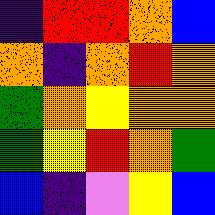[["indigo", "red", "red", "orange", "blue"], ["orange", "indigo", "orange", "red", "orange"], ["green", "orange", "yellow", "orange", "orange"], ["green", "yellow", "red", "orange", "green"], ["blue", "indigo", "violet", "yellow", "blue"]]